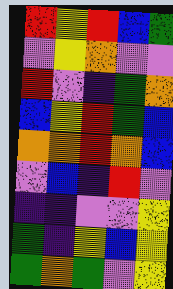[["red", "yellow", "red", "blue", "green"], ["violet", "yellow", "orange", "violet", "violet"], ["red", "violet", "indigo", "green", "orange"], ["blue", "yellow", "red", "green", "blue"], ["orange", "orange", "red", "orange", "blue"], ["violet", "blue", "indigo", "red", "violet"], ["indigo", "indigo", "violet", "violet", "yellow"], ["green", "indigo", "yellow", "blue", "yellow"], ["green", "orange", "green", "violet", "yellow"]]